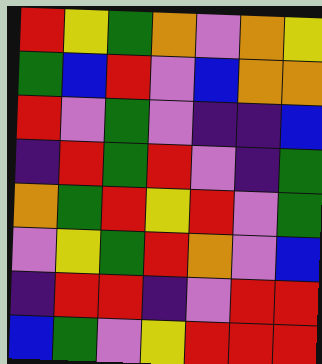[["red", "yellow", "green", "orange", "violet", "orange", "yellow"], ["green", "blue", "red", "violet", "blue", "orange", "orange"], ["red", "violet", "green", "violet", "indigo", "indigo", "blue"], ["indigo", "red", "green", "red", "violet", "indigo", "green"], ["orange", "green", "red", "yellow", "red", "violet", "green"], ["violet", "yellow", "green", "red", "orange", "violet", "blue"], ["indigo", "red", "red", "indigo", "violet", "red", "red"], ["blue", "green", "violet", "yellow", "red", "red", "red"]]